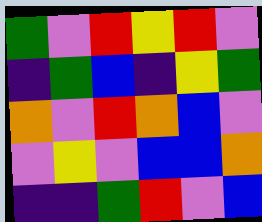[["green", "violet", "red", "yellow", "red", "violet"], ["indigo", "green", "blue", "indigo", "yellow", "green"], ["orange", "violet", "red", "orange", "blue", "violet"], ["violet", "yellow", "violet", "blue", "blue", "orange"], ["indigo", "indigo", "green", "red", "violet", "blue"]]